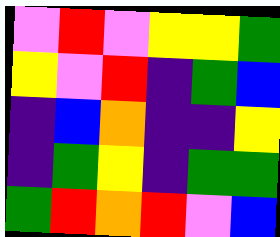[["violet", "red", "violet", "yellow", "yellow", "green"], ["yellow", "violet", "red", "indigo", "green", "blue"], ["indigo", "blue", "orange", "indigo", "indigo", "yellow"], ["indigo", "green", "yellow", "indigo", "green", "green"], ["green", "red", "orange", "red", "violet", "blue"]]